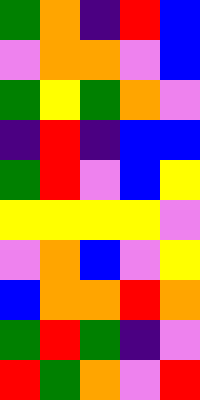[["green", "orange", "indigo", "red", "blue"], ["violet", "orange", "orange", "violet", "blue"], ["green", "yellow", "green", "orange", "violet"], ["indigo", "red", "indigo", "blue", "blue"], ["green", "red", "violet", "blue", "yellow"], ["yellow", "yellow", "yellow", "yellow", "violet"], ["violet", "orange", "blue", "violet", "yellow"], ["blue", "orange", "orange", "red", "orange"], ["green", "red", "green", "indigo", "violet"], ["red", "green", "orange", "violet", "red"]]